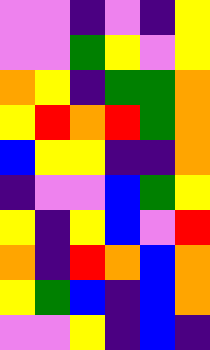[["violet", "violet", "indigo", "violet", "indigo", "yellow"], ["violet", "violet", "green", "yellow", "violet", "yellow"], ["orange", "yellow", "indigo", "green", "green", "orange"], ["yellow", "red", "orange", "red", "green", "orange"], ["blue", "yellow", "yellow", "indigo", "indigo", "orange"], ["indigo", "violet", "violet", "blue", "green", "yellow"], ["yellow", "indigo", "yellow", "blue", "violet", "red"], ["orange", "indigo", "red", "orange", "blue", "orange"], ["yellow", "green", "blue", "indigo", "blue", "orange"], ["violet", "violet", "yellow", "indigo", "blue", "indigo"]]